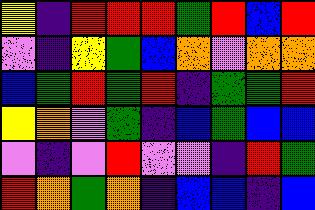[["yellow", "indigo", "red", "red", "red", "green", "red", "blue", "red"], ["violet", "indigo", "yellow", "green", "blue", "orange", "violet", "orange", "orange"], ["blue", "green", "red", "green", "red", "indigo", "green", "green", "red"], ["yellow", "orange", "violet", "green", "indigo", "blue", "green", "blue", "blue"], ["violet", "indigo", "violet", "red", "violet", "violet", "indigo", "red", "green"], ["red", "orange", "green", "orange", "indigo", "blue", "blue", "indigo", "blue"]]